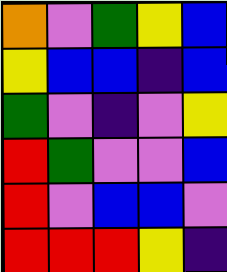[["orange", "violet", "green", "yellow", "blue"], ["yellow", "blue", "blue", "indigo", "blue"], ["green", "violet", "indigo", "violet", "yellow"], ["red", "green", "violet", "violet", "blue"], ["red", "violet", "blue", "blue", "violet"], ["red", "red", "red", "yellow", "indigo"]]